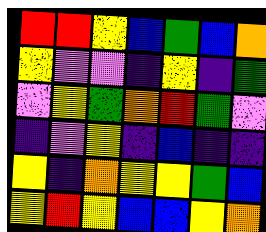[["red", "red", "yellow", "blue", "green", "blue", "orange"], ["yellow", "violet", "violet", "indigo", "yellow", "indigo", "green"], ["violet", "yellow", "green", "orange", "red", "green", "violet"], ["indigo", "violet", "yellow", "indigo", "blue", "indigo", "indigo"], ["yellow", "indigo", "orange", "yellow", "yellow", "green", "blue"], ["yellow", "red", "yellow", "blue", "blue", "yellow", "orange"]]